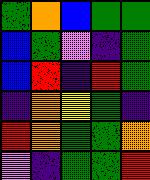[["green", "orange", "blue", "green", "green"], ["blue", "green", "violet", "indigo", "green"], ["blue", "red", "indigo", "red", "green"], ["indigo", "orange", "yellow", "green", "indigo"], ["red", "orange", "green", "green", "orange"], ["violet", "indigo", "green", "green", "red"]]